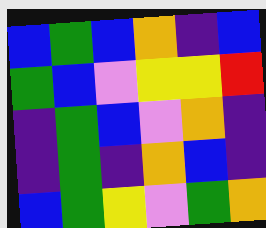[["blue", "green", "blue", "orange", "indigo", "blue"], ["green", "blue", "violet", "yellow", "yellow", "red"], ["indigo", "green", "blue", "violet", "orange", "indigo"], ["indigo", "green", "indigo", "orange", "blue", "indigo"], ["blue", "green", "yellow", "violet", "green", "orange"]]